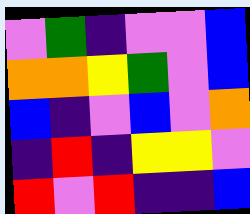[["violet", "green", "indigo", "violet", "violet", "blue"], ["orange", "orange", "yellow", "green", "violet", "blue"], ["blue", "indigo", "violet", "blue", "violet", "orange"], ["indigo", "red", "indigo", "yellow", "yellow", "violet"], ["red", "violet", "red", "indigo", "indigo", "blue"]]